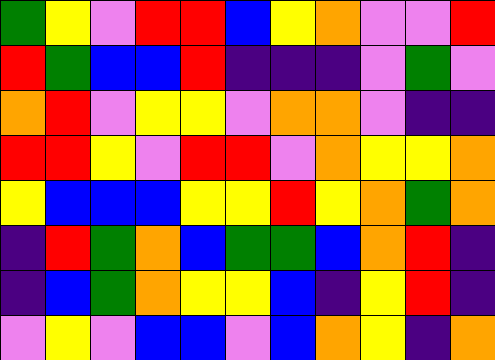[["green", "yellow", "violet", "red", "red", "blue", "yellow", "orange", "violet", "violet", "red"], ["red", "green", "blue", "blue", "red", "indigo", "indigo", "indigo", "violet", "green", "violet"], ["orange", "red", "violet", "yellow", "yellow", "violet", "orange", "orange", "violet", "indigo", "indigo"], ["red", "red", "yellow", "violet", "red", "red", "violet", "orange", "yellow", "yellow", "orange"], ["yellow", "blue", "blue", "blue", "yellow", "yellow", "red", "yellow", "orange", "green", "orange"], ["indigo", "red", "green", "orange", "blue", "green", "green", "blue", "orange", "red", "indigo"], ["indigo", "blue", "green", "orange", "yellow", "yellow", "blue", "indigo", "yellow", "red", "indigo"], ["violet", "yellow", "violet", "blue", "blue", "violet", "blue", "orange", "yellow", "indigo", "orange"]]